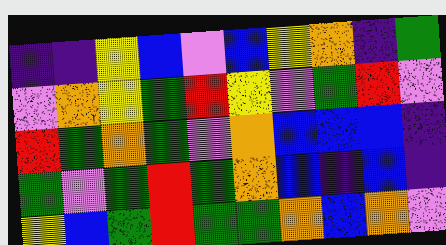[["indigo", "indigo", "yellow", "blue", "violet", "blue", "yellow", "orange", "indigo", "green"], ["violet", "orange", "yellow", "green", "red", "yellow", "violet", "green", "red", "violet"], ["red", "green", "orange", "green", "violet", "orange", "blue", "blue", "blue", "indigo"], ["green", "violet", "green", "red", "green", "orange", "blue", "indigo", "blue", "indigo"], ["yellow", "blue", "green", "red", "green", "green", "orange", "blue", "orange", "violet"]]